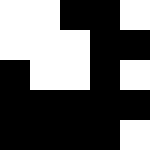[["white", "white", "black", "black", "white"], ["white", "white", "white", "black", "black"], ["black", "white", "white", "black", "white"], ["black", "black", "black", "black", "black"], ["black", "black", "black", "black", "white"]]